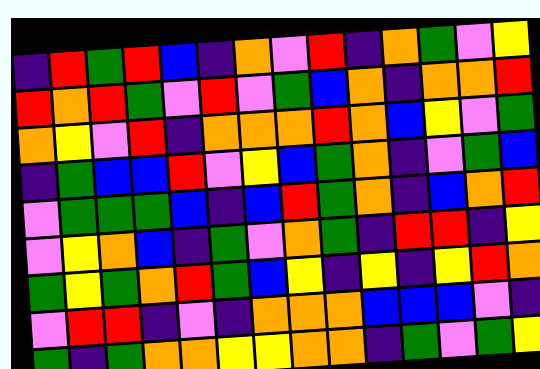[["indigo", "red", "green", "red", "blue", "indigo", "orange", "violet", "red", "indigo", "orange", "green", "violet", "yellow"], ["red", "orange", "red", "green", "violet", "red", "violet", "green", "blue", "orange", "indigo", "orange", "orange", "red"], ["orange", "yellow", "violet", "red", "indigo", "orange", "orange", "orange", "red", "orange", "blue", "yellow", "violet", "green"], ["indigo", "green", "blue", "blue", "red", "violet", "yellow", "blue", "green", "orange", "indigo", "violet", "green", "blue"], ["violet", "green", "green", "green", "blue", "indigo", "blue", "red", "green", "orange", "indigo", "blue", "orange", "red"], ["violet", "yellow", "orange", "blue", "indigo", "green", "violet", "orange", "green", "indigo", "red", "red", "indigo", "yellow"], ["green", "yellow", "green", "orange", "red", "green", "blue", "yellow", "indigo", "yellow", "indigo", "yellow", "red", "orange"], ["violet", "red", "red", "indigo", "violet", "indigo", "orange", "orange", "orange", "blue", "blue", "blue", "violet", "indigo"], ["green", "indigo", "green", "orange", "orange", "yellow", "yellow", "orange", "orange", "indigo", "green", "violet", "green", "yellow"]]